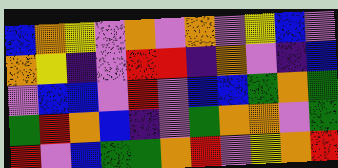[["blue", "orange", "yellow", "violet", "orange", "violet", "orange", "violet", "yellow", "blue", "violet"], ["orange", "yellow", "indigo", "violet", "red", "red", "indigo", "orange", "violet", "indigo", "blue"], ["violet", "blue", "blue", "violet", "red", "violet", "blue", "blue", "green", "orange", "green"], ["green", "red", "orange", "blue", "indigo", "violet", "green", "orange", "orange", "violet", "green"], ["red", "violet", "blue", "green", "green", "orange", "red", "violet", "yellow", "orange", "red"]]